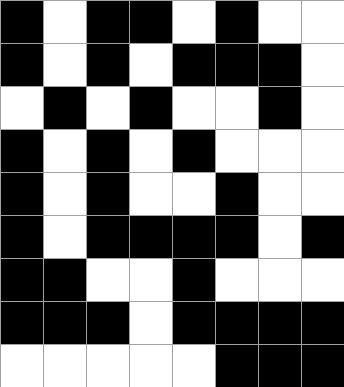[["black", "white", "black", "black", "white", "black", "white", "white"], ["black", "white", "black", "white", "black", "black", "black", "white"], ["white", "black", "white", "black", "white", "white", "black", "white"], ["black", "white", "black", "white", "black", "white", "white", "white"], ["black", "white", "black", "white", "white", "black", "white", "white"], ["black", "white", "black", "black", "black", "black", "white", "black"], ["black", "black", "white", "white", "black", "white", "white", "white"], ["black", "black", "black", "white", "black", "black", "black", "black"], ["white", "white", "white", "white", "white", "black", "black", "black"]]